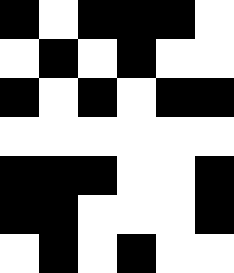[["black", "white", "black", "black", "black", "white"], ["white", "black", "white", "black", "white", "white"], ["black", "white", "black", "white", "black", "black"], ["white", "white", "white", "white", "white", "white"], ["black", "black", "black", "white", "white", "black"], ["black", "black", "white", "white", "white", "black"], ["white", "black", "white", "black", "white", "white"]]